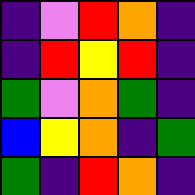[["indigo", "violet", "red", "orange", "indigo"], ["indigo", "red", "yellow", "red", "indigo"], ["green", "violet", "orange", "green", "indigo"], ["blue", "yellow", "orange", "indigo", "green"], ["green", "indigo", "red", "orange", "indigo"]]